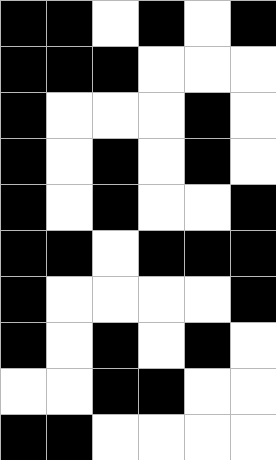[["black", "black", "white", "black", "white", "black"], ["black", "black", "black", "white", "white", "white"], ["black", "white", "white", "white", "black", "white"], ["black", "white", "black", "white", "black", "white"], ["black", "white", "black", "white", "white", "black"], ["black", "black", "white", "black", "black", "black"], ["black", "white", "white", "white", "white", "black"], ["black", "white", "black", "white", "black", "white"], ["white", "white", "black", "black", "white", "white"], ["black", "black", "white", "white", "white", "white"]]